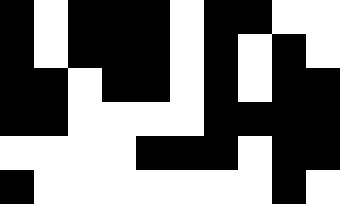[["black", "white", "black", "black", "black", "white", "black", "black", "white", "white"], ["black", "white", "black", "black", "black", "white", "black", "white", "black", "white"], ["black", "black", "white", "black", "black", "white", "black", "white", "black", "black"], ["black", "black", "white", "white", "white", "white", "black", "black", "black", "black"], ["white", "white", "white", "white", "black", "black", "black", "white", "black", "black"], ["black", "white", "white", "white", "white", "white", "white", "white", "black", "white"]]